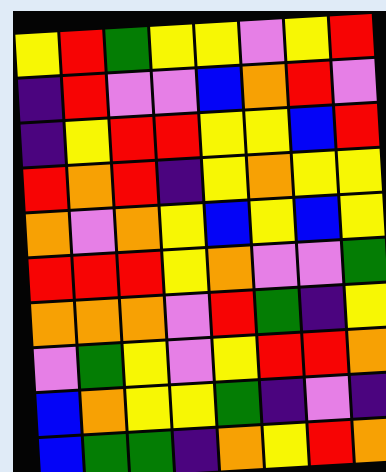[["yellow", "red", "green", "yellow", "yellow", "violet", "yellow", "red"], ["indigo", "red", "violet", "violet", "blue", "orange", "red", "violet"], ["indigo", "yellow", "red", "red", "yellow", "yellow", "blue", "red"], ["red", "orange", "red", "indigo", "yellow", "orange", "yellow", "yellow"], ["orange", "violet", "orange", "yellow", "blue", "yellow", "blue", "yellow"], ["red", "red", "red", "yellow", "orange", "violet", "violet", "green"], ["orange", "orange", "orange", "violet", "red", "green", "indigo", "yellow"], ["violet", "green", "yellow", "violet", "yellow", "red", "red", "orange"], ["blue", "orange", "yellow", "yellow", "green", "indigo", "violet", "indigo"], ["blue", "green", "green", "indigo", "orange", "yellow", "red", "orange"]]